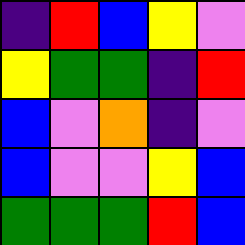[["indigo", "red", "blue", "yellow", "violet"], ["yellow", "green", "green", "indigo", "red"], ["blue", "violet", "orange", "indigo", "violet"], ["blue", "violet", "violet", "yellow", "blue"], ["green", "green", "green", "red", "blue"]]